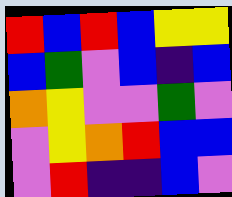[["red", "blue", "red", "blue", "yellow", "yellow"], ["blue", "green", "violet", "blue", "indigo", "blue"], ["orange", "yellow", "violet", "violet", "green", "violet"], ["violet", "yellow", "orange", "red", "blue", "blue"], ["violet", "red", "indigo", "indigo", "blue", "violet"]]